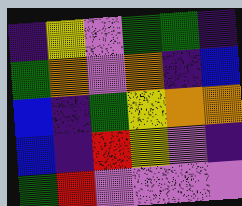[["indigo", "yellow", "violet", "green", "green", "indigo"], ["green", "orange", "violet", "orange", "indigo", "blue"], ["blue", "indigo", "green", "yellow", "orange", "orange"], ["blue", "indigo", "red", "yellow", "violet", "indigo"], ["green", "red", "violet", "violet", "violet", "violet"]]